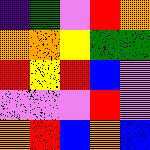[["indigo", "green", "violet", "red", "orange"], ["orange", "orange", "yellow", "green", "green"], ["red", "yellow", "red", "blue", "violet"], ["violet", "violet", "violet", "red", "violet"], ["orange", "red", "blue", "orange", "blue"]]